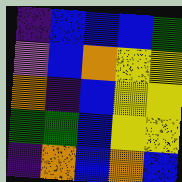[["indigo", "blue", "blue", "blue", "green"], ["violet", "blue", "orange", "yellow", "yellow"], ["orange", "indigo", "blue", "yellow", "yellow"], ["green", "green", "blue", "yellow", "yellow"], ["indigo", "orange", "blue", "orange", "blue"]]